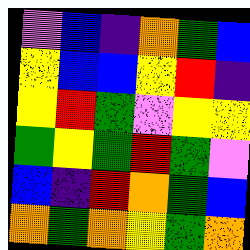[["violet", "blue", "indigo", "orange", "green", "blue"], ["yellow", "blue", "blue", "yellow", "red", "indigo"], ["yellow", "red", "green", "violet", "yellow", "yellow"], ["green", "yellow", "green", "red", "green", "violet"], ["blue", "indigo", "red", "orange", "green", "blue"], ["orange", "green", "orange", "yellow", "green", "orange"]]